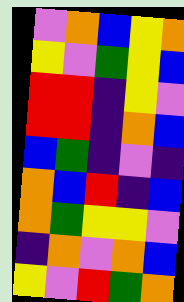[["violet", "orange", "blue", "yellow", "orange"], ["yellow", "violet", "green", "yellow", "blue"], ["red", "red", "indigo", "yellow", "violet"], ["red", "red", "indigo", "orange", "blue"], ["blue", "green", "indigo", "violet", "indigo"], ["orange", "blue", "red", "indigo", "blue"], ["orange", "green", "yellow", "yellow", "violet"], ["indigo", "orange", "violet", "orange", "blue"], ["yellow", "violet", "red", "green", "orange"]]